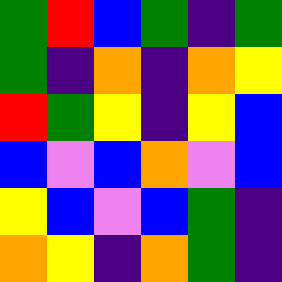[["green", "red", "blue", "green", "indigo", "green"], ["green", "indigo", "orange", "indigo", "orange", "yellow"], ["red", "green", "yellow", "indigo", "yellow", "blue"], ["blue", "violet", "blue", "orange", "violet", "blue"], ["yellow", "blue", "violet", "blue", "green", "indigo"], ["orange", "yellow", "indigo", "orange", "green", "indigo"]]